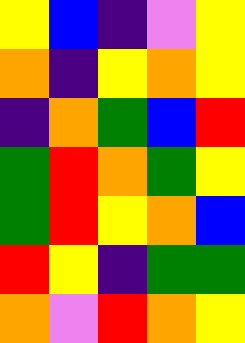[["yellow", "blue", "indigo", "violet", "yellow"], ["orange", "indigo", "yellow", "orange", "yellow"], ["indigo", "orange", "green", "blue", "red"], ["green", "red", "orange", "green", "yellow"], ["green", "red", "yellow", "orange", "blue"], ["red", "yellow", "indigo", "green", "green"], ["orange", "violet", "red", "orange", "yellow"]]